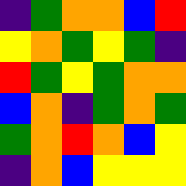[["indigo", "green", "orange", "orange", "blue", "red"], ["yellow", "orange", "green", "yellow", "green", "indigo"], ["red", "green", "yellow", "green", "orange", "orange"], ["blue", "orange", "indigo", "green", "orange", "green"], ["green", "orange", "red", "orange", "blue", "yellow"], ["indigo", "orange", "blue", "yellow", "yellow", "yellow"]]